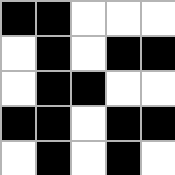[["black", "black", "white", "white", "white"], ["white", "black", "white", "black", "black"], ["white", "black", "black", "white", "white"], ["black", "black", "white", "black", "black"], ["white", "black", "white", "black", "white"]]